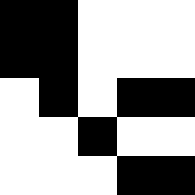[["black", "black", "white", "white", "white"], ["black", "black", "white", "white", "white"], ["white", "black", "white", "black", "black"], ["white", "white", "black", "white", "white"], ["white", "white", "white", "black", "black"]]